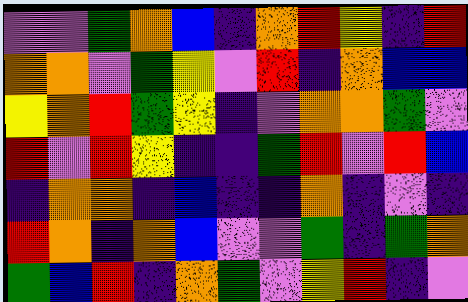[["violet", "violet", "green", "orange", "blue", "indigo", "orange", "red", "yellow", "indigo", "red"], ["orange", "orange", "violet", "green", "yellow", "violet", "red", "indigo", "orange", "blue", "blue"], ["yellow", "orange", "red", "green", "yellow", "indigo", "violet", "orange", "orange", "green", "violet"], ["red", "violet", "red", "yellow", "indigo", "indigo", "green", "red", "violet", "red", "blue"], ["indigo", "orange", "orange", "indigo", "blue", "indigo", "indigo", "orange", "indigo", "violet", "indigo"], ["red", "orange", "indigo", "orange", "blue", "violet", "violet", "green", "indigo", "green", "orange"], ["green", "blue", "red", "indigo", "orange", "green", "violet", "yellow", "red", "indigo", "violet"]]